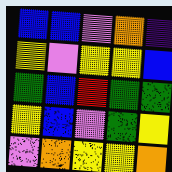[["blue", "blue", "violet", "orange", "indigo"], ["yellow", "violet", "yellow", "yellow", "blue"], ["green", "blue", "red", "green", "green"], ["yellow", "blue", "violet", "green", "yellow"], ["violet", "orange", "yellow", "yellow", "orange"]]